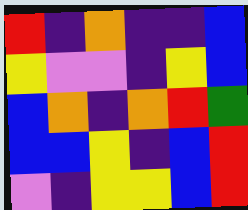[["red", "indigo", "orange", "indigo", "indigo", "blue"], ["yellow", "violet", "violet", "indigo", "yellow", "blue"], ["blue", "orange", "indigo", "orange", "red", "green"], ["blue", "blue", "yellow", "indigo", "blue", "red"], ["violet", "indigo", "yellow", "yellow", "blue", "red"]]